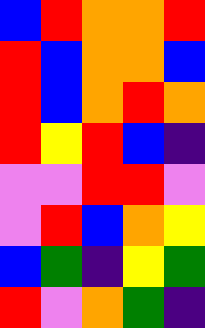[["blue", "red", "orange", "orange", "red"], ["red", "blue", "orange", "orange", "blue"], ["red", "blue", "orange", "red", "orange"], ["red", "yellow", "red", "blue", "indigo"], ["violet", "violet", "red", "red", "violet"], ["violet", "red", "blue", "orange", "yellow"], ["blue", "green", "indigo", "yellow", "green"], ["red", "violet", "orange", "green", "indigo"]]